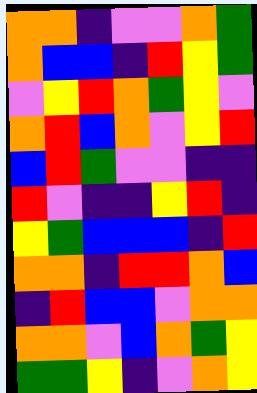[["orange", "orange", "indigo", "violet", "violet", "orange", "green"], ["orange", "blue", "blue", "indigo", "red", "yellow", "green"], ["violet", "yellow", "red", "orange", "green", "yellow", "violet"], ["orange", "red", "blue", "orange", "violet", "yellow", "red"], ["blue", "red", "green", "violet", "violet", "indigo", "indigo"], ["red", "violet", "indigo", "indigo", "yellow", "red", "indigo"], ["yellow", "green", "blue", "blue", "blue", "indigo", "red"], ["orange", "orange", "indigo", "red", "red", "orange", "blue"], ["indigo", "red", "blue", "blue", "violet", "orange", "orange"], ["orange", "orange", "violet", "blue", "orange", "green", "yellow"], ["green", "green", "yellow", "indigo", "violet", "orange", "yellow"]]